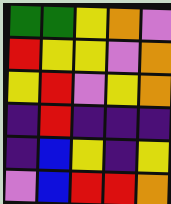[["green", "green", "yellow", "orange", "violet"], ["red", "yellow", "yellow", "violet", "orange"], ["yellow", "red", "violet", "yellow", "orange"], ["indigo", "red", "indigo", "indigo", "indigo"], ["indigo", "blue", "yellow", "indigo", "yellow"], ["violet", "blue", "red", "red", "orange"]]